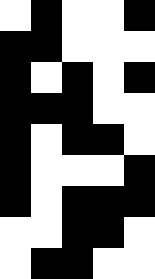[["white", "black", "white", "white", "black"], ["black", "black", "white", "white", "white"], ["black", "white", "black", "white", "black"], ["black", "black", "black", "white", "white"], ["black", "white", "black", "black", "white"], ["black", "white", "white", "white", "black"], ["black", "white", "black", "black", "black"], ["white", "white", "black", "black", "white"], ["white", "black", "black", "white", "white"]]